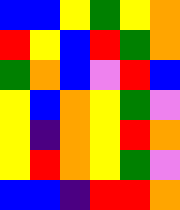[["blue", "blue", "yellow", "green", "yellow", "orange"], ["red", "yellow", "blue", "red", "green", "orange"], ["green", "orange", "blue", "violet", "red", "blue"], ["yellow", "blue", "orange", "yellow", "green", "violet"], ["yellow", "indigo", "orange", "yellow", "red", "orange"], ["yellow", "red", "orange", "yellow", "green", "violet"], ["blue", "blue", "indigo", "red", "red", "orange"]]